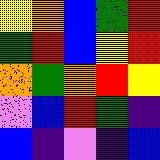[["yellow", "orange", "blue", "green", "red"], ["green", "red", "blue", "yellow", "red"], ["orange", "green", "orange", "red", "yellow"], ["violet", "blue", "red", "green", "indigo"], ["blue", "indigo", "violet", "indigo", "blue"]]